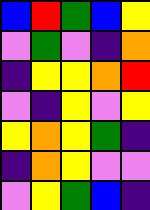[["blue", "red", "green", "blue", "yellow"], ["violet", "green", "violet", "indigo", "orange"], ["indigo", "yellow", "yellow", "orange", "red"], ["violet", "indigo", "yellow", "violet", "yellow"], ["yellow", "orange", "yellow", "green", "indigo"], ["indigo", "orange", "yellow", "violet", "violet"], ["violet", "yellow", "green", "blue", "indigo"]]